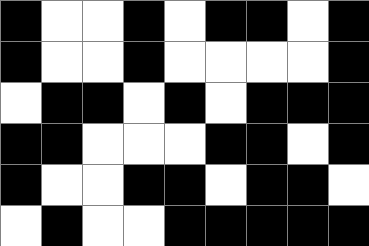[["black", "white", "white", "black", "white", "black", "black", "white", "black"], ["black", "white", "white", "black", "white", "white", "white", "white", "black"], ["white", "black", "black", "white", "black", "white", "black", "black", "black"], ["black", "black", "white", "white", "white", "black", "black", "white", "black"], ["black", "white", "white", "black", "black", "white", "black", "black", "white"], ["white", "black", "white", "white", "black", "black", "black", "black", "black"]]